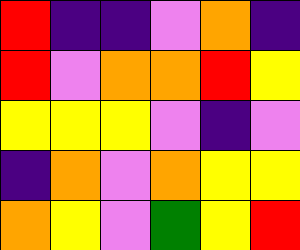[["red", "indigo", "indigo", "violet", "orange", "indigo"], ["red", "violet", "orange", "orange", "red", "yellow"], ["yellow", "yellow", "yellow", "violet", "indigo", "violet"], ["indigo", "orange", "violet", "orange", "yellow", "yellow"], ["orange", "yellow", "violet", "green", "yellow", "red"]]